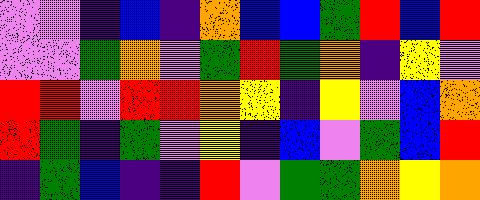[["violet", "violet", "indigo", "blue", "indigo", "orange", "blue", "blue", "green", "red", "blue", "red"], ["violet", "violet", "green", "orange", "violet", "green", "red", "green", "orange", "indigo", "yellow", "violet"], ["red", "red", "violet", "red", "red", "orange", "yellow", "indigo", "yellow", "violet", "blue", "orange"], ["red", "green", "indigo", "green", "violet", "yellow", "indigo", "blue", "violet", "green", "blue", "red"], ["indigo", "green", "blue", "indigo", "indigo", "red", "violet", "green", "green", "orange", "yellow", "orange"]]